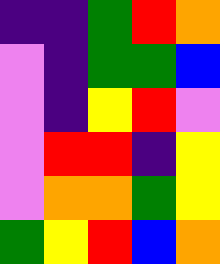[["indigo", "indigo", "green", "red", "orange"], ["violet", "indigo", "green", "green", "blue"], ["violet", "indigo", "yellow", "red", "violet"], ["violet", "red", "red", "indigo", "yellow"], ["violet", "orange", "orange", "green", "yellow"], ["green", "yellow", "red", "blue", "orange"]]